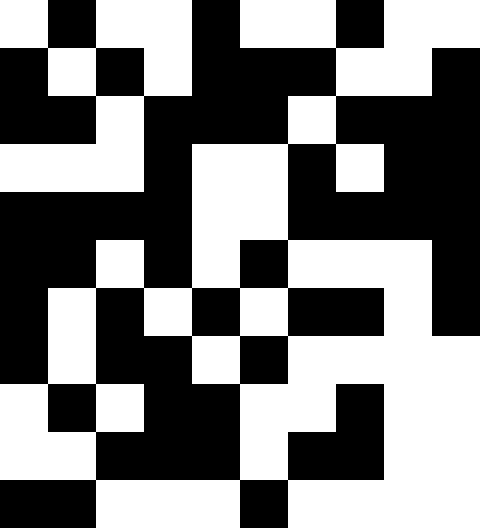[["white", "black", "white", "white", "black", "white", "white", "black", "white", "white"], ["black", "white", "black", "white", "black", "black", "black", "white", "white", "black"], ["black", "black", "white", "black", "black", "black", "white", "black", "black", "black"], ["white", "white", "white", "black", "white", "white", "black", "white", "black", "black"], ["black", "black", "black", "black", "white", "white", "black", "black", "black", "black"], ["black", "black", "white", "black", "white", "black", "white", "white", "white", "black"], ["black", "white", "black", "white", "black", "white", "black", "black", "white", "black"], ["black", "white", "black", "black", "white", "black", "white", "white", "white", "white"], ["white", "black", "white", "black", "black", "white", "white", "black", "white", "white"], ["white", "white", "black", "black", "black", "white", "black", "black", "white", "white"], ["black", "black", "white", "white", "white", "black", "white", "white", "white", "white"]]